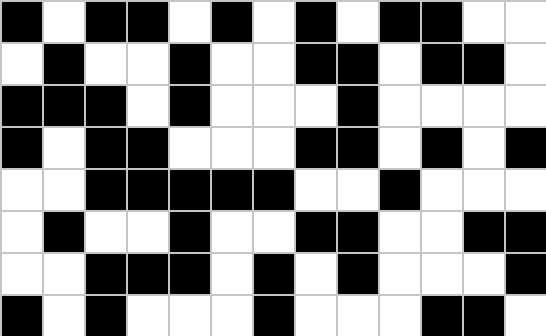[["black", "white", "black", "black", "white", "black", "white", "black", "white", "black", "black", "white", "white"], ["white", "black", "white", "white", "black", "white", "white", "black", "black", "white", "black", "black", "white"], ["black", "black", "black", "white", "black", "white", "white", "white", "black", "white", "white", "white", "white"], ["black", "white", "black", "black", "white", "white", "white", "black", "black", "white", "black", "white", "black"], ["white", "white", "black", "black", "black", "black", "black", "white", "white", "black", "white", "white", "white"], ["white", "black", "white", "white", "black", "white", "white", "black", "black", "white", "white", "black", "black"], ["white", "white", "black", "black", "black", "white", "black", "white", "black", "white", "white", "white", "black"], ["black", "white", "black", "white", "white", "white", "black", "white", "white", "white", "black", "black", "white"]]